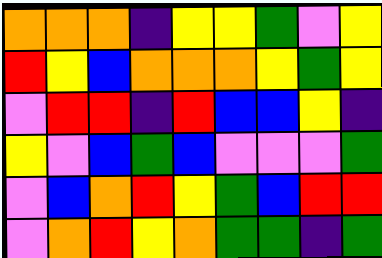[["orange", "orange", "orange", "indigo", "yellow", "yellow", "green", "violet", "yellow"], ["red", "yellow", "blue", "orange", "orange", "orange", "yellow", "green", "yellow"], ["violet", "red", "red", "indigo", "red", "blue", "blue", "yellow", "indigo"], ["yellow", "violet", "blue", "green", "blue", "violet", "violet", "violet", "green"], ["violet", "blue", "orange", "red", "yellow", "green", "blue", "red", "red"], ["violet", "orange", "red", "yellow", "orange", "green", "green", "indigo", "green"]]